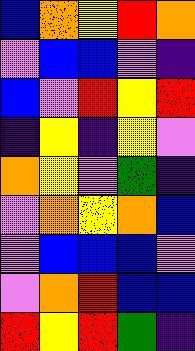[["blue", "orange", "yellow", "red", "orange"], ["violet", "blue", "blue", "violet", "indigo"], ["blue", "violet", "red", "yellow", "red"], ["indigo", "yellow", "indigo", "yellow", "violet"], ["orange", "yellow", "violet", "green", "indigo"], ["violet", "orange", "yellow", "orange", "blue"], ["violet", "blue", "blue", "blue", "violet"], ["violet", "orange", "red", "blue", "blue"], ["red", "yellow", "red", "green", "indigo"]]